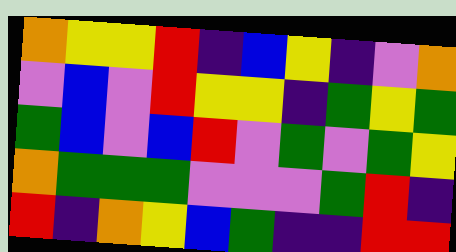[["orange", "yellow", "yellow", "red", "indigo", "blue", "yellow", "indigo", "violet", "orange"], ["violet", "blue", "violet", "red", "yellow", "yellow", "indigo", "green", "yellow", "green"], ["green", "blue", "violet", "blue", "red", "violet", "green", "violet", "green", "yellow"], ["orange", "green", "green", "green", "violet", "violet", "violet", "green", "red", "indigo"], ["red", "indigo", "orange", "yellow", "blue", "green", "indigo", "indigo", "red", "red"]]